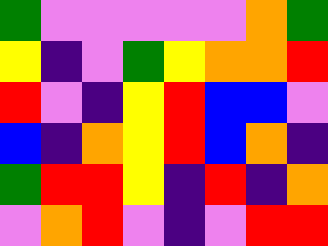[["green", "violet", "violet", "violet", "violet", "violet", "orange", "green"], ["yellow", "indigo", "violet", "green", "yellow", "orange", "orange", "red"], ["red", "violet", "indigo", "yellow", "red", "blue", "blue", "violet"], ["blue", "indigo", "orange", "yellow", "red", "blue", "orange", "indigo"], ["green", "red", "red", "yellow", "indigo", "red", "indigo", "orange"], ["violet", "orange", "red", "violet", "indigo", "violet", "red", "red"]]